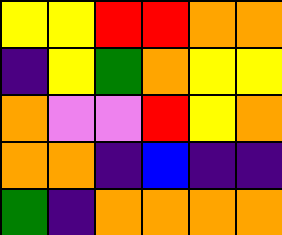[["yellow", "yellow", "red", "red", "orange", "orange"], ["indigo", "yellow", "green", "orange", "yellow", "yellow"], ["orange", "violet", "violet", "red", "yellow", "orange"], ["orange", "orange", "indigo", "blue", "indigo", "indigo"], ["green", "indigo", "orange", "orange", "orange", "orange"]]